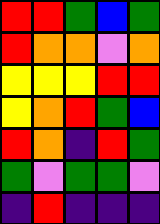[["red", "red", "green", "blue", "green"], ["red", "orange", "orange", "violet", "orange"], ["yellow", "yellow", "yellow", "red", "red"], ["yellow", "orange", "red", "green", "blue"], ["red", "orange", "indigo", "red", "green"], ["green", "violet", "green", "green", "violet"], ["indigo", "red", "indigo", "indigo", "indigo"]]